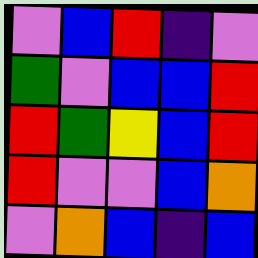[["violet", "blue", "red", "indigo", "violet"], ["green", "violet", "blue", "blue", "red"], ["red", "green", "yellow", "blue", "red"], ["red", "violet", "violet", "blue", "orange"], ["violet", "orange", "blue", "indigo", "blue"]]